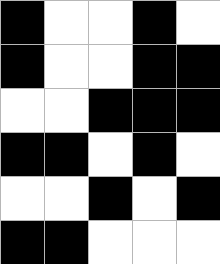[["black", "white", "white", "black", "white"], ["black", "white", "white", "black", "black"], ["white", "white", "black", "black", "black"], ["black", "black", "white", "black", "white"], ["white", "white", "black", "white", "black"], ["black", "black", "white", "white", "white"]]